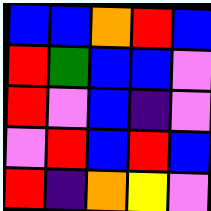[["blue", "blue", "orange", "red", "blue"], ["red", "green", "blue", "blue", "violet"], ["red", "violet", "blue", "indigo", "violet"], ["violet", "red", "blue", "red", "blue"], ["red", "indigo", "orange", "yellow", "violet"]]